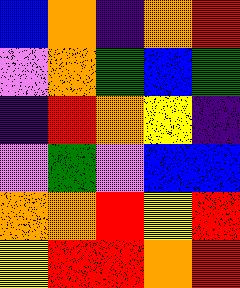[["blue", "orange", "indigo", "orange", "red"], ["violet", "orange", "green", "blue", "green"], ["indigo", "red", "orange", "yellow", "indigo"], ["violet", "green", "violet", "blue", "blue"], ["orange", "orange", "red", "yellow", "red"], ["yellow", "red", "red", "orange", "red"]]